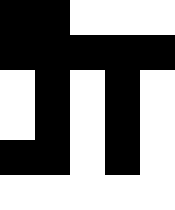[["black", "black", "white", "white", "white"], ["black", "black", "black", "black", "black"], ["white", "black", "white", "black", "white"], ["white", "black", "white", "black", "white"], ["black", "black", "white", "black", "white"], ["white", "white", "white", "white", "white"]]